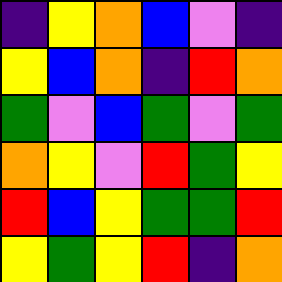[["indigo", "yellow", "orange", "blue", "violet", "indigo"], ["yellow", "blue", "orange", "indigo", "red", "orange"], ["green", "violet", "blue", "green", "violet", "green"], ["orange", "yellow", "violet", "red", "green", "yellow"], ["red", "blue", "yellow", "green", "green", "red"], ["yellow", "green", "yellow", "red", "indigo", "orange"]]